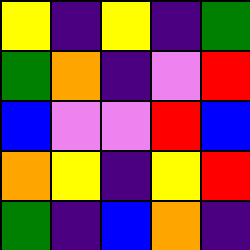[["yellow", "indigo", "yellow", "indigo", "green"], ["green", "orange", "indigo", "violet", "red"], ["blue", "violet", "violet", "red", "blue"], ["orange", "yellow", "indigo", "yellow", "red"], ["green", "indigo", "blue", "orange", "indigo"]]